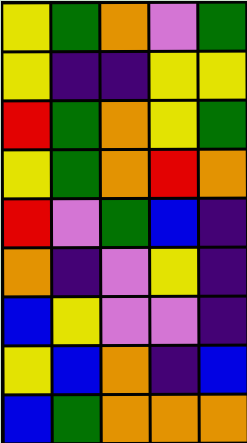[["yellow", "green", "orange", "violet", "green"], ["yellow", "indigo", "indigo", "yellow", "yellow"], ["red", "green", "orange", "yellow", "green"], ["yellow", "green", "orange", "red", "orange"], ["red", "violet", "green", "blue", "indigo"], ["orange", "indigo", "violet", "yellow", "indigo"], ["blue", "yellow", "violet", "violet", "indigo"], ["yellow", "blue", "orange", "indigo", "blue"], ["blue", "green", "orange", "orange", "orange"]]